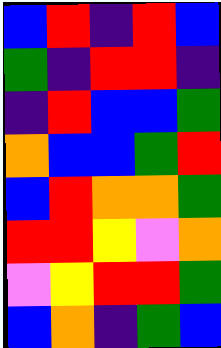[["blue", "red", "indigo", "red", "blue"], ["green", "indigo", "red", "red", "indigo"], ["indigo", "red", "blue", "blue", "green"], ["orange", "blue", "blue", "green", "red"], ["blue", "red", "orange", "orange", "green"], ["red", "red", "yellow", "violet", "orange"], ["violet", "yellow", "red", "red", "green"], ["blue", "orange", "indigo", "green", "blue"]]